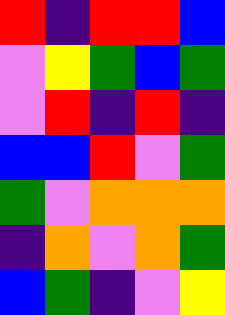[["red", "indigo", "red", "red", "blue"], ["violet", "yellow", "green", "blue", "green"], ["violet", "red", "indigo", "red", "indigo"], ["blue", "blue", "red", "violet", "green"], ["green", "violet", "orange", "orange", "orange"], ["indigo", "orange", "violet", "orange", "green"], ["blue", "green", "indigo", "violet", "yellow"]]